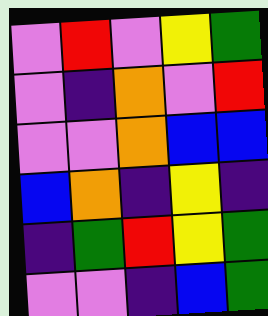[["violet", "red", "violet", "yellow", "green"], ["violet", "indigo", "orange", "violet", "red"], ["violet", "violet", "orange", "blue", "blue"], ["blue", "orange", "indigo", "yellow", "indigo"], ["indigo", "green", "red", "yellow", "green"], ["violet", "violet", "indigo", "blue", "green"]]